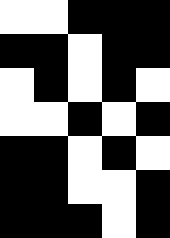[["white", "white", "black", "black", "black"], ["black", "black", "white", "black", "black"], ["white", "black", "white", "black", "white"], ["white", "white", "black", "white", "black"], ["black", "black", "white", "black", "white"], ["black", "black", "white", "white", "black"], ["black", "black", "black", "white", "black"]]